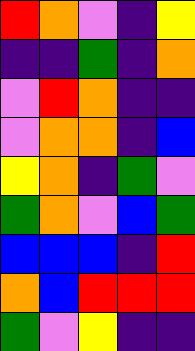[["red", "orange", "violet", "indigo", "yellow"], ["indigo", "indigo", "green", "indigo", "orange"], ["violet", "red", "orange", "indigo", "indigo"], ["violet", "orange", "orange", "indigo", "blue"], ["yellow", "orange", "indigo", "green", "violet"], ["green", "orange", "violet", "blue", "green"], ["blue", "blue", "blue", "indigo", "red"], ["orange", "blue", "red", "red", "red"], ["green", "violet", "yellow", "indigo", "indigo"]]